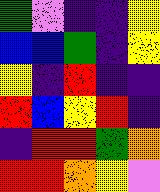[["green", "violet", "indigo", "indigo", "yellow"], ["blue", "blue", "green", "indigo", "yellow"], ["yellow", "indigo", "red", "indigo", "indigo"], ["red", "blue", "yellow", "red", "indigo"], ["indigo", "red", "red", "green", "orange"], ["red", "red", "orange", "yellow", "violet"]]